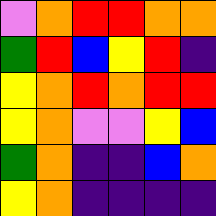[["violet", "orange", "red", "red", "orange", "orange"], ["green", "red", "blue", "yellow", "red", "indigo"], ["yellow", "orange", "red", "orange", "red", "red"], ["yellow", "orange", "violet", "violet", "yellow", "blue"], ["green", "orange", "indigo", "indigo", "blue", "orange"], ["yellow", "orange", "indigo", "indigo", "indigo", "indigo"]]